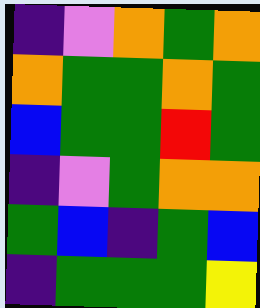[["indigo", "violet", "orange", "green", "orange"], ["orange", "green", "green", "orange", "green"], ["blue", "green", "green", "red", "green"], ["indigo", "violet", "green", "orange", "orange"], ["green", "blue", "indigo", "green", "blue"], ["indigo", "green", "green", "green", "yellow"]]